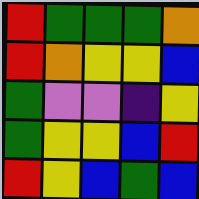[["red", "green", "green", "green", "orange"], ["red", "orange", "yellow", "yellow", "blue"], ["green", "violet", "violet", "indigo", "yellow"], ["green", "yellow", "yellow", "blue", "red"], ["red", "yellow", "blue", "green", "blue"]]